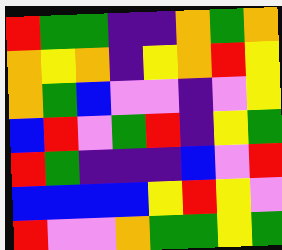[["red", "green", "green", "indigo", "indigo", "orange", "green", "orange"], ["orange", "yellow", "orange", "indigo", "yellow", "orange", "red", "yellow"], ["orange", "green", "blue", "violet", "violet", "indigo", "violet", "yellow"], ["blue", "red", "violet", "green", "red", "indigo", "yellow", "green"], ["red", "green", "indigo", "indigo", "indigo", "blue", "violet", "red"], ["blue", "blue", "blue", "blue", "yellow", "red", "yellow", "violet"], ["red", "violet", "violet", "orange", "green", "green", "yellow", "green"]]